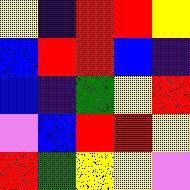[["yellow", "indigo", "red", "red", "yellow"], ["blue", "red", "red", "blue", "indigo"], ["blue", "indigo", "green", "yellow", "red"], ["violet", "blue", "red", "red", "yellow"], ["red", "green", "yellow", "yellow", "violet"]]